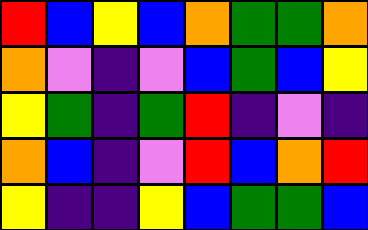[["red", "blue", "yellow", "blue", "orange", "green", "green", "orange"], ["orange", "violet", "indigo", "violet", "blue", "green", "blue", "yellow"], ["yellow", "green", "indigo", "green", "red", "indigo", "violet", "indigo"], ["orange", "blue", "indigo", "violet", "red", "blue", "orange", "red"], ["yellow", "indigo", "indigo", "yellow", "blue", "green", "green", "blue"]]